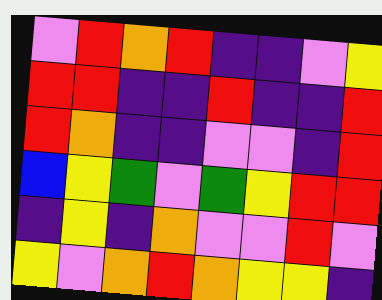[["violet", "red", "orange", "red", "indigo", "indigo", "violet", "yellow"], ["red", "red", "indigo", "indigo", "red", "indigo", "indigo", "red"], ["red", "orange", "indigo", "indigo", "violet", "violet", "indigo", "red"], ["blue", "yellow", "green", "violet", "green", "yellow", "red", "red"], ["indigo", "yellow", "indigo", "orange", "violet", "violet", "red", "violet"], ["yellow", "violet", "orange", "red", "orange", "yellow", "yellow", "indigo"]]